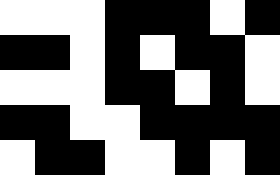[["white", "white", "white", "black", "black", "black", "white", "black"], ["black", "black", "white", "black", "white", "black", "black", "white"], ["white", "white", "white", "black", "black", "white", "black", "white"], ["black", "black", "white", "white", "black", "black", "black", "black"], ["white", "black", "black", "white", "white", "black", "white", "black"]]